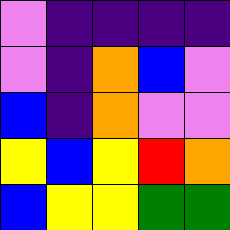[["violet", "indigo", "indigo", "indigo", "indigo"], ["violet", "indigo", "orange", "blue", "violet"], ["blue", "indigo", "orange", "violet", "violet"], ["yellow", "blue", "yellow", "red", "orange"], ["blue", "yellow", "yellow", "green", "green"]]